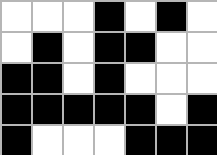[["white", "white", "white", "black", "white", "black", "white"], ["white", "black", "white", "black", "black", "white", "white"], ["black", "black", "white", "black", "white", "white", "white"], ["black", "black", "black", "black", "black", "white", "black"], ["black", "white", "white", "white", "black", "black", "black"]]